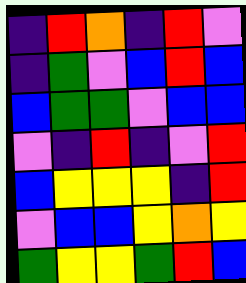[["indigo", "red", "orange", "indigo", "red", "violet"], ["indigo", "green", "violet", "blue", "red", "blue"], ["blue", "green", "green", "violet", "blue", "blue"], ["violet", "indigo", "red", "indigo", "violet", "red"], ["blue", "yellow", "yellow", "yellow", "indigo", "red"], ["violet", "blue", "blue", "yellow", "orange", "yellow"], ["green", "yellow", "yellow", "green", "red", "blue"]]